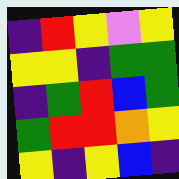[["indigo", "red", "yellow", "violet", "yellow"], ["yellow", "yellow", "indigo", "green", "green"], ["indigo", "green", "red", "blue", "green"], ["green", "red", "red", "orange", "yellow"], ["yellow", "indigo", "yellow", "blue", "indigo"]]